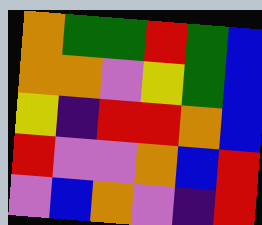[["orange", "green", "green", "red", "green", "blue"], ["orange", "orange", "violet", "yellow", "green", "blue"], ["yellow", "indigo", "red", "red", "orange", "blue"], ["red", "violet", "violet", "orange", "blue", "red"], ["violet", "blue", "orange", "violet", "indigo", "red"]]